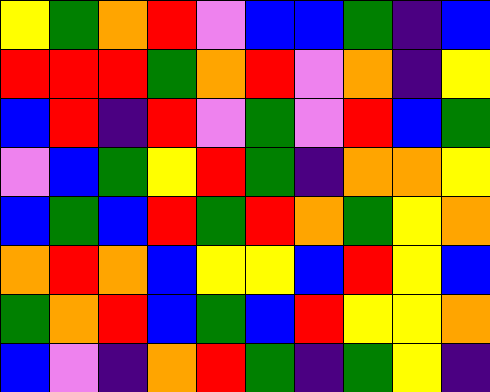[["yellow", "green", "orange", "red", "violet", "blue", "blue", "green", "indigo", "blue"], ["red", "red", "red", "green", "orange", "red", "violet", "orange", "indigo", "yellow"], ["blue", "red", "indigo", "red", "violet", "green", "violet", "red", "blue", "green"], ["violet", "blue", "green", "yellow", "red", "green", "indigo", "orange", "orange", "yellow"], ["blue", "green", "blue", "red", "green", "red", "orange", "green", "yellow", "orange"], ["orange", "red", "orange", "blue", "yellow", "yellow", "blue", "red", "yellow", "blue"], ["green", "orange", "red", "blue", "green", "blue", "red", "yellow", "yellow", "orange"], ["blue", "violet", "indigo", "orange", "red", "green", "indigo", "green", "yellow", "indigo"]]